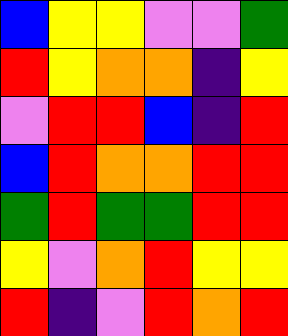[["blue", "yellow", "yellow", "violet", "violet", "green"], ["red", "yellow", "orange", "orange", "indigo", "yellow"], ["violet", "red", "red", "blue", "indigo", "red"], ["blue", "red", "orange", "orange", "red", "red"], ["green", "red", "green", "green", "red", "red"], ["yellow", "violet", "orange", "red", "yellow", "yellow"], ["red", "indigo", "violet", "red", "orange", "red"]]